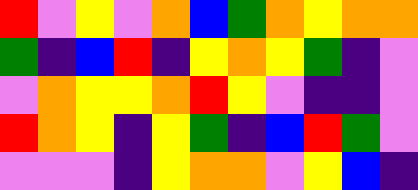[["red", "violet", "yellow", "violet", "orange", "blue", "green", "orange", "yellow", "orange", "orange"], ["green", "indigo", "blue", "red", "indigo", "yellow", "orange", "yellow", "green", "indigo", "violet"], ["violet", "orange", "yellow", "yellow", "orange", "red", "yellow", "violet", "indigo", "indigo", "violet"], ["red", "orange", "yellow", "indigo", "yellow", "green", "indigo", "blue", "red", "green", "violet"], ["violet", "violet", "violet", "indigo", "yellow", "orange", "orange", "violet", "yellow", "blue", "indigo"]]